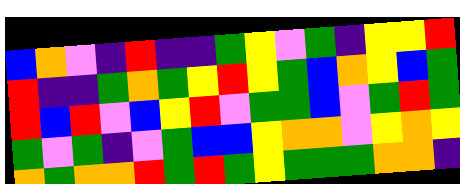[["blue", "orange", "violet", "indigo", "red", "indigo", "indigo", "green", "yellow", "violet", "green", "indigo", "yellow", "yellow", "red"], ["red", "indigo", "indigo", "green", "orange", "green", "yellow", "red", "yellow", "green", "blue", "orange", "yellow", "blue", "green"], ["red", "blue", "red", "violet", "blue", "yellow", "red", "violet", "green", "green", "blue", "violet", "green", "red", "green"], ["green", "violet", "green", "indigo", "violet", "green", "blue", "blue", "yellow", "orange", "orange", "violet", "yellow", "orange", "yellow"], ["orange", "green", "orange", "orange", "red", "green", "red", "green", "yellow", "green", "green", "green", "orange", "orange", "indigo"]]